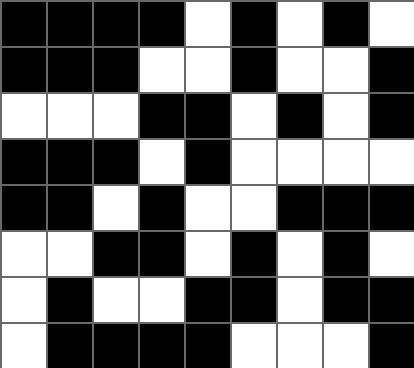[["black", "black", "black", "black", "white", "black", "white", "black", "white"], ["black", "black", "black", "white", "white", "black", "white", "white", "black"], ["white", "white", "white", "black", "black", "white", "black", "white", "black"], ["black", "black", "black", "white", "black", "white", "white", "white", "white"], ["black", "black", "white", "black", "white", "white", "black", "black", "black"], ["white", "white", "black", "black", "white", "black", "white", "black", "white"], ["white", "black", "white", "white", "black", "black", "white", "black", "black"], ["white", "black", "black", "black", "black", "white", "white", "white", "black"]]